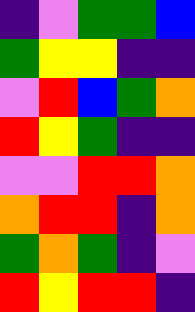[["indigo", "violet", "green", "green", "blue"], ["green", "yellow", "yellow", "indigo", "indigo"], ["violet", "red", "blue", "green", "orange"], ["red", "yellow", "green", "indigo", "indigo"], ["violet", "violet", "red", "red", "orange"], ["orange", "red", "red", "indigo", "orange"], ["green", "orange", "green", "indigo", "violet"], ["red", "yellow", "red", "red", "indigo"]]